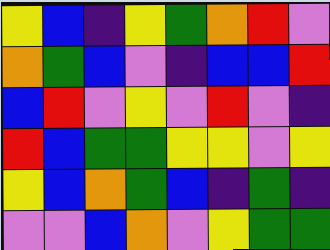[["yellow", "blue", "indigo", "yellow", "green", "orange", "red", "violet"], ["orange", "green", "blue", "violet", "indigo", "blue", "blue", "red"], ["blue", "red", "violet", "yellow", "violet", "red", "violet", "indigo"], ["red", "blue", "green", "green", "yellow", "yellow", "violet", "yellow"], ["yellow", "blue", "orange", "green", "blue", "indigo", "green", "indigo"], ["violet", "violet", "blue", "orange", "violet", "yellow", "green", "green"]]